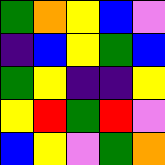[["green", "orange", "yellow", "blue", "violet"], ["indigo", "blue", "yellow", "green", "blue"], ["green", "yellow", "indigo", "indigo", "yellow"], ["yellow", "red", "green", "red", "violet"], ["blue", "yellow", "violet", "green", "orange"]]